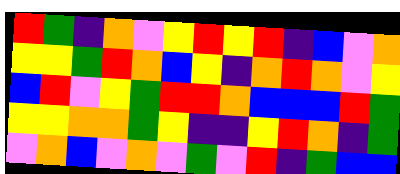[["red", "green", "indigo", "orange", "violet", "yellow", "red", "yellow", "red", "indigo", "blue", "violet", "orange"], ["yellow", "yellow", "green", "red", "orange", "blue", "yellow", "indigo", "orange", "red", "orange", "violet", "yellow"], ["blue", "red", "violet", "yellow", "green", "red", "red", "orange", "blue", "blue", "blue", "red", "green"], ["yellow", "yellow", "orange", "orange", "green", "yellow", "indigo", "indigo", "yellow", "red", "orange", "indigo", "green"], ["violet", "orange", "blue", "violet", "orange", "violet", "green", "violet", "red", "indigo", "green", "blue", "blue"]]